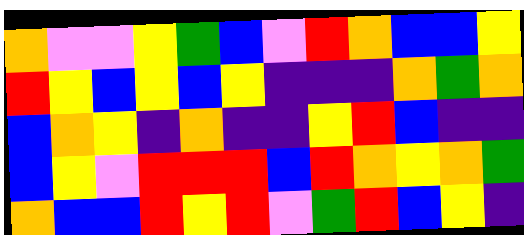[["orange", "violet", "violet", "yellow", "green", "blue", "violet", "red", "orange", "blue", "blue", "yellow"], ["red", "yellow", "blue", "yellow", "blue", "yellow", "indigo", "indigo", "indigo", "orange", "green", "orange"], ["blue", "orange", "yellow", "indigo", "orange", "indigo", "indigo", "yellow", "red", "blue", "indigo", "indigo"], ["blue", "yellow", "violet", "red", "red", "red", "blue", "red", "orange", "yellow", "orange", "green"], ["orange", "blue", "blue", "red", "yellow", "red", "violet", "green", "red", "blue", "yellow", "indigo"]]